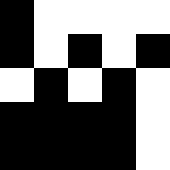[["black", "white", "white", "white", "white"], ["black", "white", "black", "white", "black"], ["white", "black", "white", "black", "white"], ["black", "black", "black", "black", "white"], ["black", "black", "black", "black", "white"]]